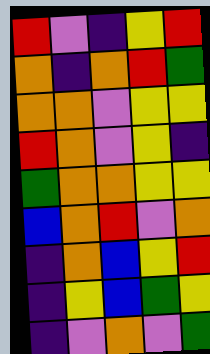[["red", "violet", "indigo", "yellow", "red"], ["orange", "indigo", "orange", "red", "green"], ["orange", "orange", "violet", "yellow", "yellow"], ["red", "orange", "violet", "yellow", "indigo"], ["green", "orange", "orange", "yellow", "yellow"], ["blue", "orange", "red", "violet", "orange"], ["indigo", "orange", "blue", "yellow", "red"], ["indigo", "yellow", "blue", "green", "yellow"], ["indigo", "violet", "orange", "violet", "green"]]